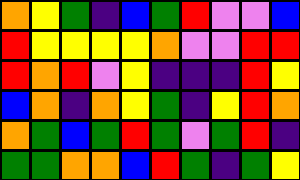[["orange", "yellow", "green", "indigo", "blue", "green", "red", "violet", "violet", "blue"], ["red", "yellow", "yellow", "yellow", "yellow", "orange", "violet", "violet", "red", "red"], ["red", "orange", "red", "violet", "yellow", "indigo", "indigo", "indigo", "red", "yellow"], ["blue", "orange", "indigo", "orange", "yellow", "green", "indigo", "yellow", "red", "orange"], ["orange", "green", "blue", "green", "red", "green", "violet", "green", "red", "indigo"], ["green", "green", "orange", "orange", "blue", "red", "green", "indigo", "green", "yellow"]]